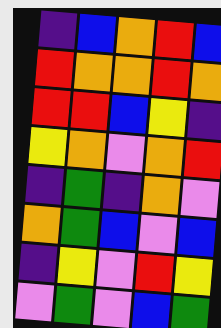[["indigo", "blue", "orange", "red", "blue"], ["red", "orange", "orange", "red", "orange"], ["red", "red", "blue", "yellow", "indigo"], ["yellow", "orange", "violet", "orange", "red"], ["indigo", "green", "indigo", "orange", "violet"], ["orange", "green", "blue", "violet", "blue"], ["indigo", "yellow", "violet", "red", "yellow"], ["violet", "green", "violet", "blue", "green"]]